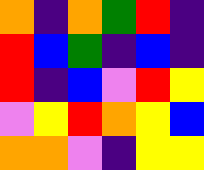[["orange", "indigo", "orange", "green", "red", "indigo"], ["red", "blue", "green", "indigo", "blue", "indigo"], ["red", "indigo", "blue", "violet", "red", "yellow"], ["violet", "yellow", "red", "orange", "yellow", "blue"], ["orange", "orange", "violet", "indigo", "yellow", "yellow"]]